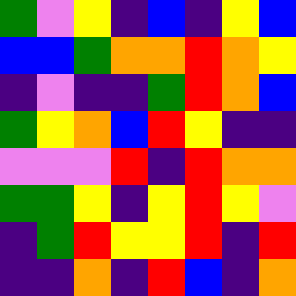[["green", "violet", "yellow", "indigo", "blue", "indigo", "yellow", "blue"], ["blue", "blue", "green", "orange", "orange", "red", "orange", "yellow"], ["indigo", "violet", "indigo", "indigo", "green", "red", "orange", "blue"], ["green", "yellow", "orange", "blue", "red", "yellow", "indigo", "indigo"], ["violet", "violet", "violet", "red", "indigo", "red", "orange", "orange"], ["green", "green", "yellow", "indigo", "yellow", "red", "yellow", "violet"], ["indigo", "green", "red", "yellow", "yellow", "red", "indigo", "red"], ["indigo", "indigo", "orange", "indigo", "red", "blue", "indigo", "orange"]]